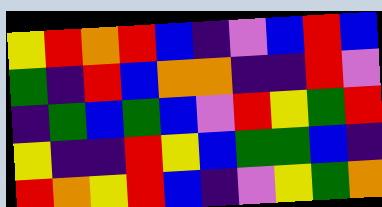[["yellow", "red", "orange", "red", "blue", "indigo", "violet", "blue", "red", "blue"], ["green", "indigo", "red", "blue", "orange", "orange", "indigo", "indigo", "red", "violet"], ["indigo", "green", "blue", "green", "blue", "violet", "red", "yellow", "green", "red"], ["yellow", "indigo", "indigo", "red", "yellow", "blue", "green", "green", "blue", "indigo"], ["red", "orange", "yellow", "red", "blue", "indigo", "violet", "yellow", "green", "orange"]]